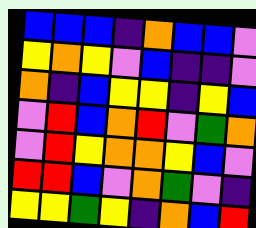[["blue", "blue", "blue", "indigo", "orange", "blue", "blue", "violet"], ["yellow", "orange", "yellow", "violet", "blue", "indigo", "indigo", "violet"], ["orange", "indigo", "blue", "yellow", "yellow", "indigo", "yellow", "blue"], ["violet", "red", "blue", "orange", "red", "violet", "green", "orange"], ["violet", "red", "yellow", "orange", "orange", "yellow", "blue", "violet"], ["red", "red", "blue", "violet", "orange", "green", "violet", "indigo"], ["yellow", "yellow", "green", "yellow", "indigo", "orange", "blue", "red"]]